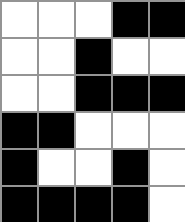[["white", "white", "white", "black", "black"], ["white", "white", "black", "white", "white"], ["white", "white", "black", "black", "black"], ["black", "black", "white", "white", "white"], ["black", "white", "white", "black", "white"], ["black", "black", "black", "black", "white"]]